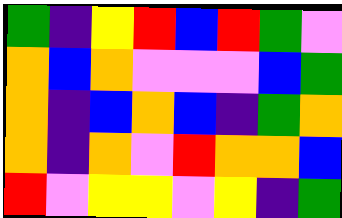[["green", "indigo", "yellow", "red", "blue", "red", "green", "violet"], ["orange", "blue", "orange", "violet", "violet", "violet", "blue", "green"], ["orange", "indigo", "blue", "orange", "blue", "indigo", "green", "orange"], ["orange", "indigo", "orange", "violet", "red", "orange", "orange", "blue"], ["red", "violet", "yellow", "yellow", "violet", "yellow", "indigo", "green"]]